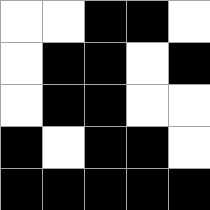[["white", "white", "black", "black", "white"], ["white", "black", "black", "white", "black"], ["white", "black", "black", "white", "white"], ["black", "white", "black", "black", "white"], ["black", "black", "black", "black", "black"]]